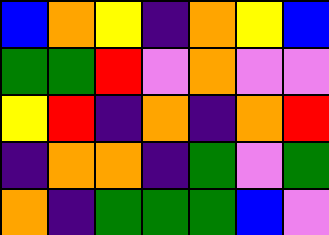[["blue", "orange", "yellow", "indigo", "orange", "yellow", "blue"], ["green", "green", "red", "violet", "orange", "violet", "violet"], ["yellow", "red", "indigo", "orange", "indigo", "orange", "red"], ["indigo", "orange", "orange", "indigo", "green", "violet", "green"], ["orange", "indigo", "green", "green", "green", "blue", "violet"]]